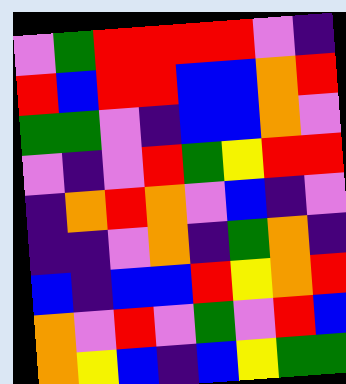[["violet", "green", "red", "red", "red", "red", "violet", "indigo"], ["red", "blue", "red", "red", "blue", "blue", "orange", "red"], ["green", "green", "violet", "indigo", "blue", "blue", "orange", "violet"], ["violet", "indigo", "violet", "red", "green", "yellow", "red", "red"], ["indigo", "orange", "red", "orange", "violet", "blue", "indigo", "violet"], ["indigo", "indigo", "violet", "orange", "indigo", "green", "orange", "indigo"], ["blue", "indigo", "blue", "blue", "red", "yellow", "orange", "red"], ["orange", "violet", "red", "violet", "green", "violet", "red", "blue"], ["orange", "yellow", "blue", "indigo", "blue", "yellow", "green", "green"]]